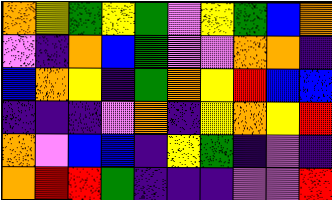[["orange", "yellow", "green", "yellow", "green", "violet", "yellow", "green", "blue", "orange"], ["violet", "indigo", "orange", "blue", "green", "violet", "violet", "orange", "orange", "indigo"], ["blue", "orange", "yellow", "indigo", "green", "orange", "yellow", "red", "blue", "blue"], ["indigo", "indigo", "indigo", "violet", "orange", "indigo", "yellow", "orange", "yellow", "red"], ["orange", "violet", "blue", "blue", "indigo", "yellow", "green", "indigo", "violet", "indigo"], ["orange", "red", "red", "green", "indigo", "indigo", "indigo", "violet", "violet", "red"]]